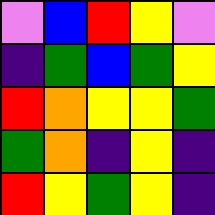[["violet", "blue", "red", "yellow", "violet"], ["indigo", "green", "blue", "green", "yellow"], ["red", "orange", "yellow", "yellow", "green"], ["green", "orange", "indigo", "yellow", "indigo"], ["red", "yellow", "green", "yellow", "indigo"]]